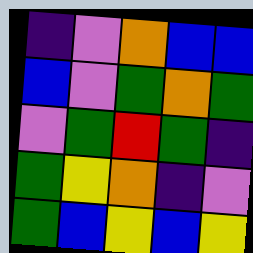[["indigo", "violet", "orange", "blue", "blue"], ["blue", "violet", "green", "orange", "green"], ["violet", "green", "red", "green", "indigo"], ["green", "yellow", "orange", "indigo", "violet"], ["green", "blue", "yellow", "blue", "yellow"]]